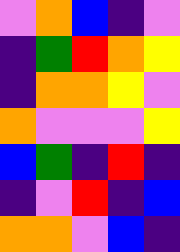[["violet", "orange", "blue", "indigo", "violet"], ["indigo", "green", "red", "orange", "yellow"], ["indigo", "orange", "orange", "yellow", "violet"], ["orange", "violet", "violet", "violet", "yellow"], ["blue", "green", "indigo", "red", "indigo"], ["indigo", "violet", "red", "indigo", "blue"], ["orange", "orange", "violet", "blue", "indigo"]]